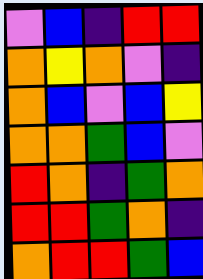[["violet", "blue", "indigo", "red", "red"], ["orange", "yellow", "orange", "violet", "indigo"], ["orange", "blue", "violet", "blue", "yellow"], ["orange", "orange", "green", "blue", "violet"], ["red", "orange", "indigo", "green", "orange"], ["red", "red", "green", "orange", "indigo"], ["orange", "red", "red", "green", "blue"]]